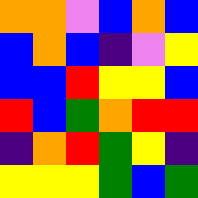[["orange", "orange", "violet", "blue", "orange", "blue"], ["blue", "orange", "blue", "indigo", "violet", "yellow"], ["blue", "blue", "red", "yellow", "yellow", "blue"], ["red", "blue", "green", "orange", "red", "red"], ["indigo", "orange", "red", "green", "yellow", "indigo"], ["yellow", "yellow", "yellow", "green", "blue", "green"]]